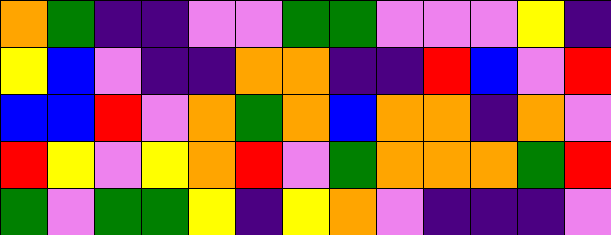[["orange", "green", "indigo", "indigo", "violet", "violet", "green", "green", "violet", "violet", "violet", "yellow", "indigo"], ["yellow", "blue", "violet", "indigo", "indigo", "orange", "orange", "indigo", "indigo", "red", "blue", "violet", "red"], ["blue", "blue", "red", "violet", "orange", "green", "orange", "blue", "orange", "orange", "indigo", "orange", "violet"], ["red", "yellow", "violet", "yellow", "orange", "red", "violet", "green", "orange", "orange", "orange", "green", "red"], ["green", "violet", "green", "green", "yellow", "indigo", "yellow", "orange", "violet", "indigo", "indigo", "indigo", "violet"]]